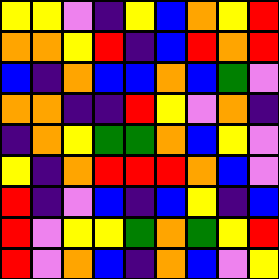[["yellow", "yellow", "violet", "indigo", "yellow", "blue", "orange", "yellow", "red"], ["orange", "orange", "yellow", "red", "indigo", "blue", "red", "orange", "red"], ["blue", "indigo", "orange", "blue", "blue", "orange", "blue", "green", "violet"], ["orange", "orange", "indigo", "indigo", "red", "yellow", "violet", "orange", "indigo"], ["indigo", "orange", "yellow", "green", "green", "orange", "blue", "yellow", "violet"], ["yellow", "indigo", "orange", "red", "red", "red", "orange", "blue", "violet"], ["red", "indigo", "violet", "blue", "indigo", "blue", "yellow", "indigo", "blue"], ["red", "violet", "yellow", "yellow", "green", "orange", "green", "yellow", "red"], ["red", "violet", "orange", "blue", "indigo", "orange", "blue", "violet", "yellow"]]